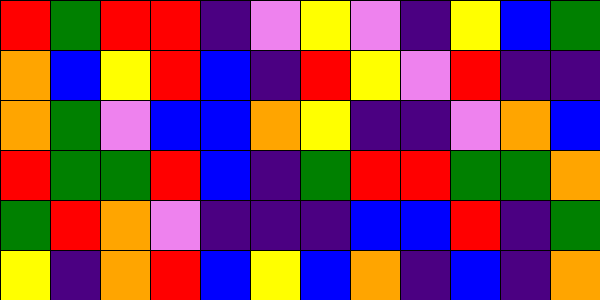[["red", "green", "red", "red", "indigo", "violet", "yellow", "violet", "indigo", "yellow", "blue", "green"], ["orange", "blue", "yellow", "red", "blue", "indigo", "red", "yellow", "violet", "red", "indigo", "indigo"], ["orange", "green", "violet", "blue", "blue", "orange", "yellow", "indigo", "indigo", "violet", "orange", "blue"], ["red", "green", "green", "red", "blue", "indigo", "green", "red", "red", "green", "green", "orange"], ["green", "red", "orange", "violet", "indigo", "indigo", "indigo", "blue", "blue", "red", "indigo", "green"], ["yellow", "indigo", "orange", "red", "blue", "yellow", "blue", "orange", "indigo", "blue", "indigo", "orange"]]